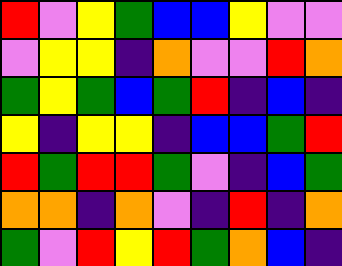[["red", "violet", "yellow", "green", "blue", "blue", "yellow", "violet", "violet"], ["violet", "yellow", "yellow", "indigo", "orange", "violet", "violet", "red", "orange"], ["green", "yellow", "green", "blue", "green", "red", "indigo", "blue", "indigo"], ["yellow", "indigo", "yellow", "yellow", "indigo", "blue", "blue", "green", "red"], ["red", "green", "red", "red", "green", "violet", "indigo", "blue", "green"], ["orange", "orange", "indigo", "orange", "violet", "indigo", "red", "indigo", "orange"], ["green", "violet", "red", "yellow", "red", "green", "orange", "blue", "indigo"]]